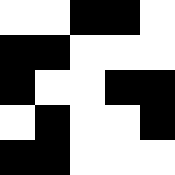[["white", "white", "black", "black", "white"], ["black", "black", "white", "white", "white"], ["black", "white", "white", "black", "black"], ["white", "black", "white", "white", "black"], ["black", "black", "white", "white", "white"]]